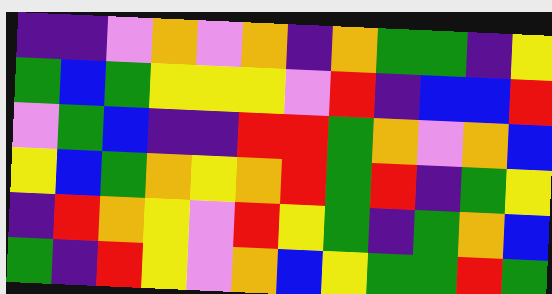[["indigo", "indigo", "violet", "orange", "violet", "orange", "indigo", "orange", "green", "green", "indigo", "yellow"], ["green", "blue", "green", "yellow", "yellow", "yellow", "violet", "red", "indigo", "blue", "blue", "red"], ["violet", "green", "blue", "indigo", "indigo", "red", "red", "green", "orange", "violet", "orange", "blue"], ["yellow", "blue", "green", "orange", "yellow", "orange", "red", "green", "red", "indigo", "green", "yellow"], ["indigo", "red", "orange", "yellow", "violet", "red", "yellow", "green", "indigo", "green", "orange", "blue"], ["green", "indigo", "red", "yellow", "violet", "orange", "blue", "yellow", "green", "green", "red", "green"]]